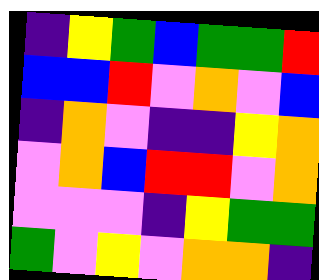[["indigo", "yellow", "green", "blue", "green", "green", "red"], ["blue", "blue", "red", "violet", "orange", "violet", "blue"], ["indigo", "orange", "violet", "indigo", "indigo", "yellow", "orange"], ["violet", "orange", "blue", "red", "red", "violet", "orange"], ["violet", "violet", "violet", "indigo", "yellow", "green", "green"], ["green", "violet", "yellow", "violet", "orange", "orange", "indigo"]]